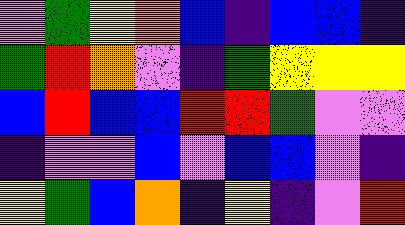[["violet", "green", "yellow", "orange", "blue", "indigo", "blue", "blue", "indigo"], ["green", "red", "orange", "violet", "indigo", "green", "yellow", "yellow", "yellow"], ["blue", "red", "blue", "blue", "red", "red", "green", "violet", "violet"], ["indigo", "violet", "violet", "blue", "violet", "blue", "blue", "violet", "indigo"], ["yellow", "green", "blue", "orange", "indigo", "yellow", "indigo", "violet", "red"]]